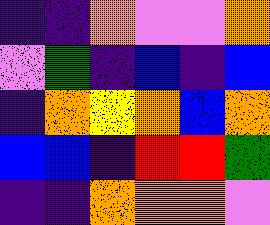[["indigo", "indigo", "orange", "violet", "violet", "orange"], ["violet", "green", "indigo", "blue", "indigo", "blue"], ["indigo", "orange", "yellow", "orange", "blue", "orange"], ["blue", "blue", "indigo", "red", "red", "green"], ["indigo", "indigo", "orange", "orange", "orange", "violet"]]